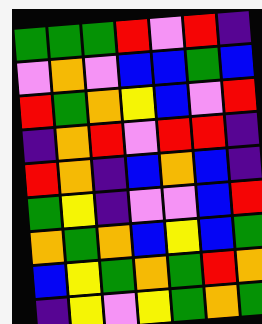[["green", "green", "green", "red", "violet", "red", "indigo"], ["violet", "orange", "violet", "blue", "blue", "green", "blue"], ["red", "green", "orange", "yellow", "blue", "violet", "red"], ["indigo", "orange", "red", "violet", "red", "red", "indigo"], ["red", "orange", "indigo", "blue", "orange", "blue", "indigo"], ["green", "yellow", "indigo", "violet", "violet", "blue", "red"], ["orange", "green", "orange", "blue", "yellow", "blue", "green"], ["blue", "yellow", "green", "orange", "green", "red", "orange"], ["indigo", "yellow", "violet", "yellow", "green", "orange", "green"]]